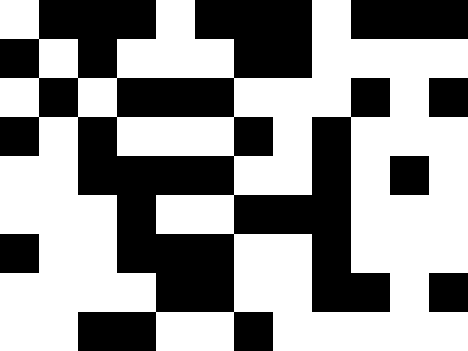[["white", "black", "black", "black", "white", "black", "black", "black", "white", "black", "black", "black"], ["black", "white", "black", "white", "white", "white", "black", "black", "white", "white", "white", "white"], ["white", "black", "white", "black", "black", "black", "white", "white", "white", "black", "white", "black"], ["black", "white", "black", "white", "white", "white", "black", "white", "black", "white", "white", "white"], ["white", "white", "black", "black", "black", "black", "white", "white", "black", "white", "black", "white"], ["white", "white", "white", "black", "white", "white", "black", "black", "black", "white", "white", "white"], ["black", "white", "white", "black", "black", "black", "white", "white", "black", "white", "white", "white"], ["white", "white", "white", "white", "black", "black", "white", "white", "black", "black", "white", "black"], ["white", "white", "black", "black", "white", "white", "black", "white", "white", "white", "white", "white"]]